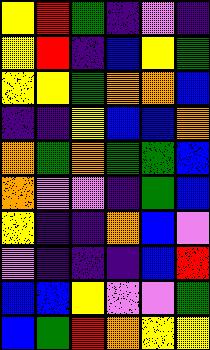[["yellow", "red", "green", "indigo", "violet", "indigo"], ["yellow", "red", "indigo", "blue", "yellow", "green"], ["yellow", "yellow", "green", "orange", "orange", "blue"], ["indigo", "indigo", "yellow", "blue", "blue", "orange"], ["orange", "green", "orange", "green", "green", "blue"], ["orange", "violet", "violet", "indigo", "green", "blue"], ["yellow", "indigo", "indigo", "orange", "blue", "violet"], ["violet", "indigo", "indigo", "indigo", "blue", "red"], ["blue", "blue", "yellow", "violet", "violet", "green"], ["blue", "green", "red", "orange", "yellow", "yellow"]]